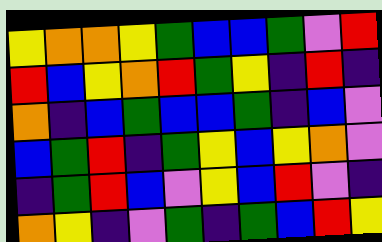[["yellow", "orange", "orange", "yellow", "green", "blue", "blue", "green", "violet", "red"], ["red", "blue", "yellow", "orange", "red", "green", "yellow", "indigo", "red", "indigo"], ["orange", "indigo", "blue", "green", "blue", "blue", "green", "indigo", "blue", "violet"], ["blue", "green", "red", "indigo", "green", "yellow", "blue", "yellow", "orange", "violet"], ["indigo", "green", "red", "blue", "violet", "yellow", "blue", "red", "violet", "indigo"], ["orange", "yellow", "indigo", "violet", "green", "indigo", "green", "blue", "red", "yellow"]]